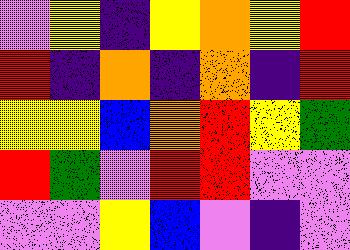[["violet", "yellow", "indigo", "yellow", "orange", "yellow", "red"], ["red", "indigo", "orange", "indigo", "orange", "indigo", "red"], ["yellow", "yellow", "blue", "orange", "red", "yellow", "green"], ["red", "green", "violet", "red", "red", "violet", "violet"], ["violet", "violet", "yellow", "blue", "violet", "indigo", "violet"]]